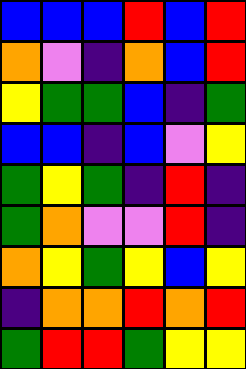[["blue", "blue", "blue", "red", "blue", "red"], ["orange", "violet", "indigo", "orange", "blue", "red"], ["yellow", "green", "green", "blue", "indigo", "green"], ["blue", "blue", "indigo", "blue", "violet", "yellow"], ["green", "yellow", "green", "indigo", "red", "indigo"], ["green", "orange", "violet", "violet", "red", "indigo"], ["orange", "yellow", "green", "yellow", "blue", "yellow"], ["indigo", "orange", "orange", "red", "orange", "red"], ["green", "red", "red", "green", "yellow", "yellow"]]